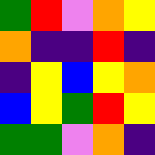[["green", "red", "violet", "orange", "yellow"], ["orange", "indigo", "indigo", "red", "indigo"], ["indigo", "yellow", "blue", "yellow", "orange"], ["blue", "yellow", "green", "red", "yellow"], ["green", "green", "violet", "orange", "indigo"]]